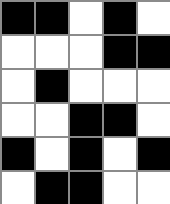[["black", "black", "white", "black", "white"], ["white", "white", "white", "black", "black"], ["white", "black", "white", "white", "white"], ["white", "white", "black", "black", "white"], ["black", "white", "black", "white", "black"], ["white", "black", "black", "white", "white"]]